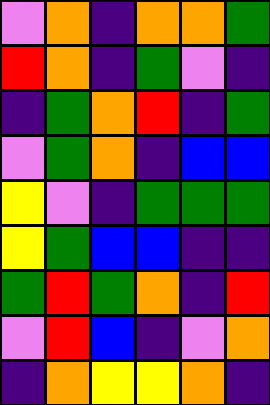[["violet", "orange", "indigo", "orange", "orange", "green"], ["red", "orange", "indigo", "green", "violet", "indigo"], ["indigo", "green", "orange", "red", "indigo", "green"], ["violet", "green", "orange", "indigo", "blue", "blue"], ["yellow", "violet", "indigo", "green", "green", "green"], ["yellow", "green", "blue", "blue", "indigo", "indigo"], ["green", "red", "green", "orange", "indigo", "red"], ["violet", "red", "blue", "indigo", "violet", "orange"], ["indigo", "orange", "yellow", "yellow", "orange", "indigo"]]